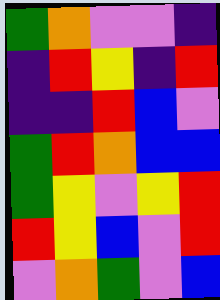[["green", "orange", "violet", "violet", "indigo"], ["indigo", "red", "yellow", "indigo", "red"], ["indigo", "indigo", "red", "blue", "violet"], ["green", "red", "orange", "blue", "blue"], ["green", "yellow", "violet", "yellow", "red"], ["red", "yellow", "blue", "violet", "red"], ["violet", "orange", "green", "violet", "blue"]]